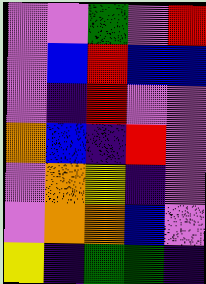[["violet", "violet", "green", "violet", "red"], ["violet", "blue", "red", "blue", "blue"], ["violet", "indigo", "red", "violet", "violet"], ["orange", "blue", "indigo", "red", "violet"], ["violet", "orange", "yellow", "indigo", "violet"], ["violet", "orange", "orange", "blue", "violet"], ["yellow", "indigo", "green", "green", "indigo"]]